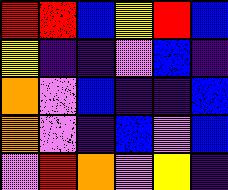[["red", "red", "blue", "yellow", "red", "blue"], ["yellow", "indigo", "indigo", "violet", "blue", "indigo"], ["orange", "violet", "blue", "indigo", "indigo", "blue"], ["orange", "violet", "indigo", "blue", "violet", "blue"], ["violet", "red", "orange", "violet", "yellow", "indigo"]]